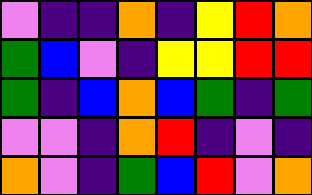[["violet", "indigo", "indigo", "orange", "indigo", "yellow", "red", "orange"], ["green", "blue", "violet", "indigo", "yellow", "yellow", "red", "red"], ["green", "indigo", "blue", "orange", "blue", "green", "indigo", "green"], ["violet", "violet", "indigo", "orange", "red", "indigo", "violet", "indigo"], ["orange", "violet", "indigo", "green", "blue", "red", "violet", "orange"]]